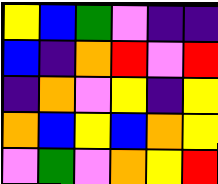[["yellow", "blue", "green", "violet", "indigo", "indigo"], ["blue", "indigo", "orange", "red", "violet", "red"], ["indigo", "orange", "violet", "yellow", "indigo", "yellow"], ["orange", "blue", "yellow", "blue", "orange", "yellow"], ["violet", "green", "violet", "orange", "yellow", "red"]]